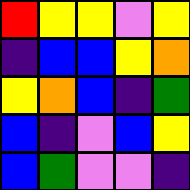[["red", "yellow", "yellow", "violet", "yellow"], ["indigo", "blue", "blue", "yellow", "orange"], ["yellow", "orange", "blue", "indigo", "green"], ["blue", "indigo", "violet", "blue", "yellow"], ["blue", "green", "violet", "violet", "indigo"]]